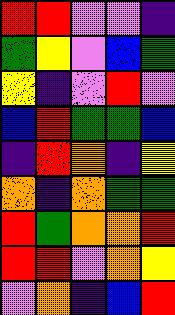[["red", "red", "violet", "violet", "indigo"], ["green", "yellow", "violet", "blue", "green"], ["yellow", "indigo", "violet", "red", "violet"], ["blue", "red", "green", "green", "blue"], ["indigo", "red", "orange", "indigo", "yellow"], ["orange", "indigo", "orange", "green", "green"], ["red", "green", "orange", "orange", "red"], ["red", "red", "violet", "orange", "yellow"], ["violet", "orange", "indigo", "blue", "red"]]